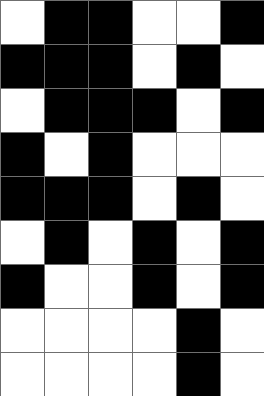[["white", "black", "black", "white", "white", "black"], ["black", "black", "black", "white", "black", "white"], ["white", "black", "black", "black", "white", "black"], ["black", "white", "black", "white", "white", "white"], ["black", "black", "black", "white", "black", "white"], ["white", "black", "white", "black", "white", "black"], ["black", "white", "white", "black", "white", "black"], ["white", "white", "white", "white", "black", "white"], ["white", "white", "white", "white", "black", "white"]]